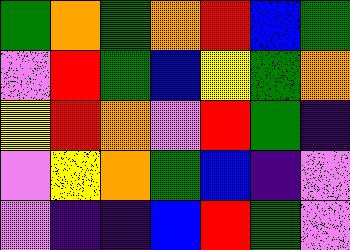[["green", "orange", "green", "orange", "red", "blue", "green"], ["violet", "red", "green", "blue", "yellow", "green", "orange"], ["yellow", "red", "orange", "violet", "red", "green", "indigo"], ["violet", "yellow", "orange", "green", "blue", "indigo", "violet"], ["violet", "indigo", "indigo", "blue", "red", "green", "violet"]]